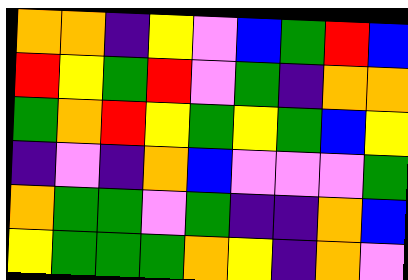[["orange", "orange", "indigo", "yellow", "violet", "blue", "green", "red", "blue"], ["red", "yellow", "green", "red", "violet", "green", "indigo", "orange", "orange"], ["green", "orange", "red", "yellow", "green", "yellow", "green", "blue", "yellow"], ["indigo", "violet", "indigo", "orange", "blue", "violet", "violet", "violet", "green"], ["orange", "green", "green", "violet", "green", "indigo", "indigo", "orange", "blue"], ["yellow", "green", "green", "green", "orange", "yellow", "indigo", "orange", "violet"]]